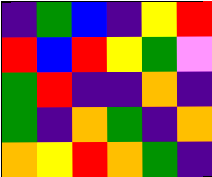[["indigo", "green", "blue", "indigo", "yellow", "red"], ["red", "blue", "red", "yellow", "green", "violet"], ["green", "red", "indigo", "indigo", "orange", "indigo"], ["green", "indigo", "orange", "green", "indigo", "orange"], ["orange", "yellow", "red", "orange", "green", "indigo"]]